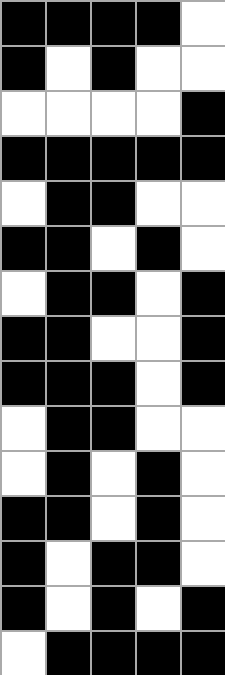[["black", "black", "black", "black", "white"], ["black", "white", "black", "white", "white"], ["white", "white", "white", "white", "black"], ["black", "black", "black", "black", "black"], ["white", "black", "black", "white", "white"], ["black", "black", "white", "black", "white"], ["white", "black", "black", "white", "black"], ["black", "black", "white", "white", "black"], ["black", "black", "black", "white", "black"], ["white", "black", "black", "white", "white"], ["white", "black", "white", "black", "white"], ["black", "black", "white", "black", "white"], ["black", "white", "black", "black", "white"], ["black", "white", "black", "white", "black"], ["white", "black", "black", "black", "black"]]